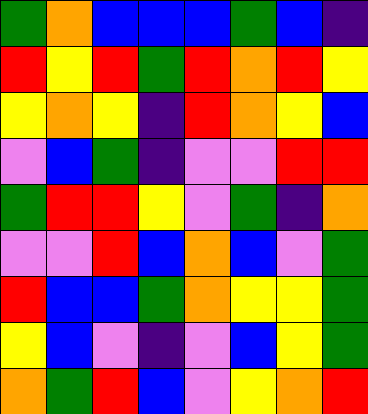[["green", "orange", "blue", "blue", "blue", "green", "blue", "indigo"], ["red", "yellow", "red", "green", "red", "orange", "red", "yellow"], ["yellow", "orange", "yellow", "indigo", "red", "orange", "yellow", "blue"], ["violet", "blue", "green", "indigo", "violet", "violet", "red", "red"], ["green", "red", "red", "yellow", "violet", "green", "indigo", "orange"], ["violet", "violet", "red", "blue", "orange", "blue", "violet", "green"], ["red", "blue", "blue", "green", "orange", "yellow", "yellow", "green"], ["yellow", "blue", "violet", "indigo", "violet", "blue", "yellow", "green"], ["orange", "green", "red", "blue", "violet", "yellow", "orange", "red"]]